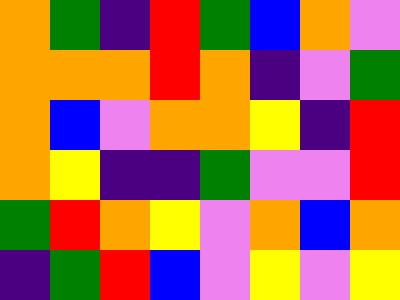[["orange", "green", "indigo", "red", "green", "blue", "orange", "violet"], ["orange", "orange", "orange", "red", "orange", "indigo", "violet", "green"], ["orange", "blue", "violet", "orange", "orange", "yellow", "indigo", "red"], ["orange", "yellow", "indigo", "indigo", "green", "violet", "violet", "red"], ["green", "red", "orange", "yellow", "violet", "orange", "blue", "orange"], ["indigo", "green", "red", "blue", "violet", "yellow", "violet", "yellow"]]